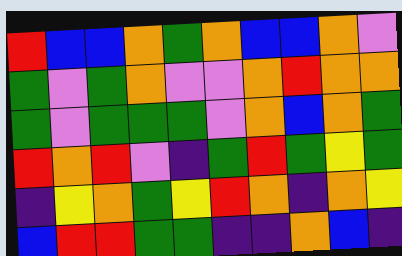[["red", "blue", "blue", "orange", "green", "orange", "blue", "blue", "orange", "violet"], ["green", "violet", "green", "orange", "violet", "violet", "orange", "red", "orange", "orange"], ["green", "violet", "green", "green", "green", "violet", "orange", "blue", "orange", "green"], ["red", "orange", "red", "violet", "indigo", "green", "red", "green", "yellow", "green"], ["indigo", "yellow", "orange", "green", "yellow", "red", "orange", "indigo", "orange", "yellow"], ["blue", "red", "red", "green", "green", "indigo", "indigo", "orange", "blue", "indigo"]]